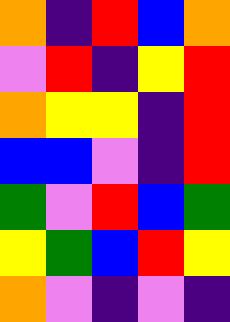[["orange", "indigo", "red", "blue", "orange"], ["violet", "red", "indigo", "yellow", "red"], ["orange", "yellow", "yellow", "indigo", "red"], ["blue", "blue", "violet", "indigo", "red"], ["green", "violet", "red", "blue", "green"], ["yellow", "green", "blue", "red", "yellow"], ["orange", "violet", "indigo", "violet", "indigo"]]